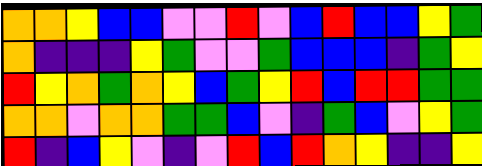[["orange", "orange", "yellow", "blue", "blue", "violet", "violet", "red", "violet", "blue", "red", "blue", "blue", "yellow", "green"], ["orange", "indigo", "indigo", "indigo", "yellow", "green", "violet", "violet", "green", "blue", "blue", "blue", "indigo", "green", "yellow"], ["red", "yellow", "orange", "green", "orange", "yellow", "blue", "green", "yellow", "red", "blue", "red", "red", "green", "green"], ["orange", "orange", "violet", "orange", "orange", "green", "green", "blue", "violet", "indigo", "green", "blue", "violet", "yellow", "green"], ["red", "indigo", "blue", "yellow", "violet", "indigo", "violet", "red", "blue", "red", "orange", "yellow", "indigo", "indigo", "yellow"]]